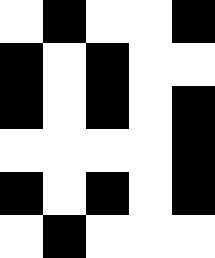[["white", "black", "white", "white", "black"], ["black", "white", "black", "white", "white"], ["black", "white", "black", "white", "black"], ["white", "white", "white", "white", "black"], ["black", "white", "black", "white", "black"], ["white", "black", "white", "white", "white"]]